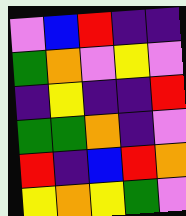[["violet", "blue", "red", "indigo", "indigo"], ["green", "orange", "violet", "yellow", "violet"], ["indigo", "yellow", "indigo", "indigo", "red"], ["green", "green", "orange", "indigo", "violet"], ["red", "indigo", "blue", "red", "orange"], ["yellow", "orange", "yellow", "green", "violet"]]